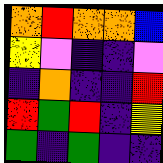[["orange", "red", "orange", "orange", "blue"], ["yellow", "violet", "indigo", "indigo", "violet"], ["indigo", "orange", "indigo", "indigo", "red"], ["red", "green", "red", "indigo", "yellow"], ["green", "indigo", "green", "indigo", "indigo"]]